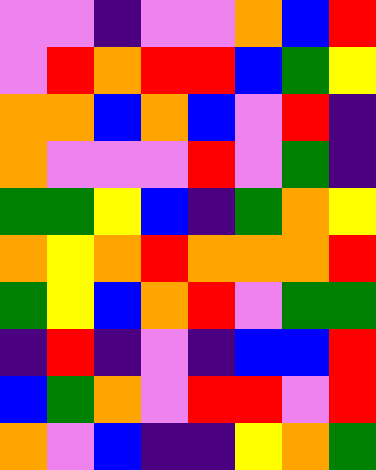[["violet", "violet", "indigo", "violet", "violet", "orange", "blue", "red"], ["violet", "red", "orange", "red", "red", "blue", "green", "yellow"], ["orange", "orange", "blue", "orange", "blue", "violet", "red", "indigo"], ["orange", "violet", "violet", "violet", "red", "violet", "green", "indigo"], ["green", "green", "yellow", "blue", "indigo", "green", "orange", "yellow"], ["orange", "yellow", "orange", "red", "orange", "orange", "orange", "red"], ["green", "yellow", "blue", "orange", "red", "violet", "green", "green"], ["indigo", "red", "indigo", "violet", "indigo", "blue", "blue", "red"], ["blue", "green", "orange", "violet", "red", "red", "violet", "red"], ["orange", "violet", "blue", "indigo", "indigo", "yellow", "orange", "green"]]